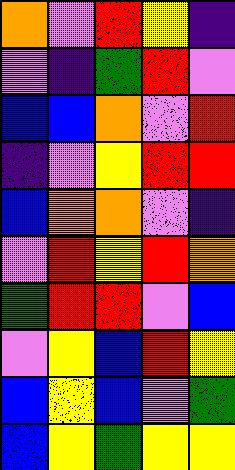[["orange", "violet", "red", "yellow", "indigo"], ["violet", "indigo", "green", "red", "violet"], ["blue", "blue", "orange", "violet", "red"], ["indigo", "violet", "yellow", "red", "red"], ["blue", "orange", "orange", "violet", "indigo"], ["violet", "red", "yellow", "red", "orange"], ["green", "red", "red", "violet", "blue"], ["violet", "yellow", "blue", "red", "yellow"], ["blue", "yellow", "blue", "violet", "green"], ["blue", "yellow", "green", "yellow", "yellow"]]